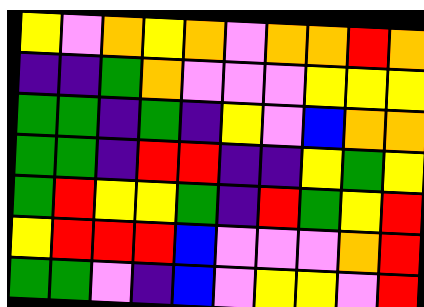[["yellow", "violet", "orange", "yellow", "orange", "violet", "orange", "orange", "red", "orange"], ["indigo", "indigo", "green", "orange", "violet", "violet", "violet", "yellow", "yellow", "yellow"], ["green", "green", "indigo", "green", "indigo", "yellow", "violet", "blue", "orange", "orange"], ["green", "green", "indigo", "red", "red", "indigo", "indigo", "yellow", "green", "yellow"], ["green", "red", "yellow", "yellow", "green", "indigo", "red", "green", "yellow", "red"], ["yellow", "red", "red", "red", "blue", "violet", "violet", "violet", "orange", "red"], ["green", "green", "violet", "indigo", "blue", "violet", "yellow", "yellow", "violet", "red"]]